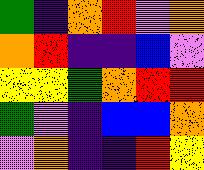[["green", "indigo", "orange", "red", "violet", "orange"], ["orange", "red", "indigo", "indigo", "blue", "violet"], ["yellow", "yellow", "green", "orange", "red", "red"], ["green", "violet", "indigo", "blue", "blue", "orange"], ["violet", "orange", "indigo", "indigo", "red", "yellow"]]